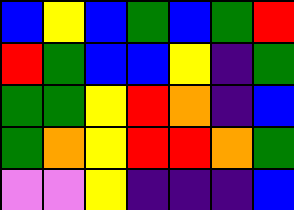[["blue", "yellow", "blue", "green", "blue", "green", "red"], ["red", "green", "blue", "blue", "yellow", "indigo", "green"], ["green", "green", "yellow", "red", "orange", "indigo", "blue"], ["green", "orange", "yellow", "red", "red", "orange", "green"], ["violet", "violet", "yellow", "indigo", "indigo", "indigo", "blue"]]